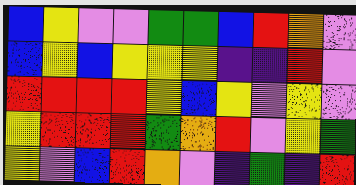[["blue", "yellow", "violet", "violet", "green", "green", "blue", "red", "orange", "violet"], ["blue", "yellow", "blue", "yellow", "yellow", "yellow", "indigo", "indigo", "red", "violet"], ["red", "red", "red", "red", "yellow", "blue", "yellow", "violet", "yellow", "violet"], ["yellow", "red", "red", "red", "green", "orange", "red", "violet", "yellow", "green"], ["yellow", "violet", "blue", "red", "orange", "violet", "indigo", "green", "indigo", "red"]]